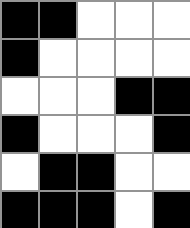[["black", "black", "white", "white", "white"], ["black", "white", "white", "white", "white"], ["white", "white", "white", "black", "black"], ["black", "white", "white", "white", "black"], ["white", "black", "black", "white", "white"], ["black", "black", "black", "white", "black"]]